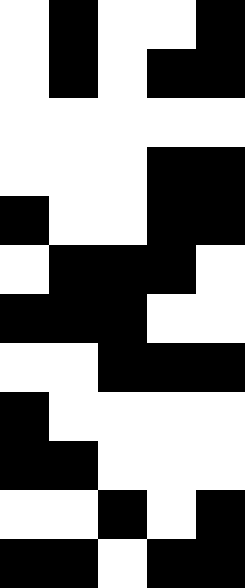[["white", "black", "white", "white", "black"], ["white", "black", "white", "black", "black"], ["white", "white", "white", "white", "white"], ["white", "white", "white", "black", "black"], ["black", "white", "white", "black", "black"], ["white", "black", "black", "black", "white"], ["black", "black", "black", "white", "white"], ["white", "white", "black", "black", "black"], ["black", "white", "white", "white", "white"], ["black", "black", "white", "white", "white"], ["white", "white", "black", "white", "black"], ["black", "black", "white", "black", "black"]]